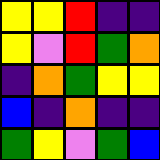[["yellow", "yellow", "red", "indigo", "indigo"], ["yellow", "violet", "red", "green", "orange"], ["indigo", "orange", "green", "yellow", "yellow"], ["blue", "indigo", "orange", "indigo", "indigo"], ["green", "yellow", "violet", "green", "blue"]]